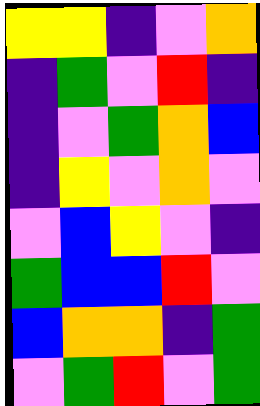[["yellow", "yellow", "indigo", "violet", "orange"], ["indigo", "green", "violet", "red", "indigo"], ["indigo", "violet", "green", "orange", "blue"], ["indigo", "yellow", "violet", "orange", "violet"], ["violet", "blue", "yellow", "violet", "indigo"], ["green", "blue", "blue", "red", "violet"], ["blue", "orange", "orange", "indigo", "green"], ["violet", "green", "red", "violet", "green"]]